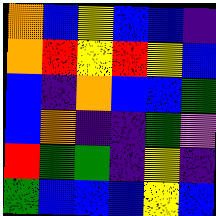[["orange", "blue", "yellow", "blue", "blue", "indigo"], ["orange", "red", "yellow", "red", "yellow", "blue"], ["blue", "indigo", "orange", "blue", "blue", "green"], ["blue", "orange", "indigo", "indigo", "green", "violet"], ["red", "green", "green", "indigo", "yellow", "indigo"], ["green", "blue", "blue", "blue", "yellow", "blue"]]